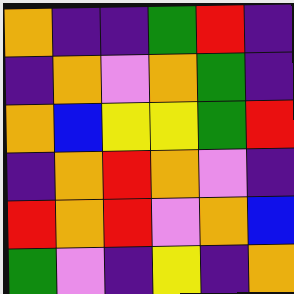[["orange", "indigo", "indigo", "green", "red", "indigo"], ["indigo", "orange", "violet", "orange", "green", "indigo"], ["orange", "blue", "yellow", "yellow", "green", "red"], ["indigo", "orange", "red", "orange", "violet", "indigo"], ["red", "orange", "red", "violet", "orange", "blue"], ["green", "violet", "indigo", "yellow", "indigo", "orange"]]